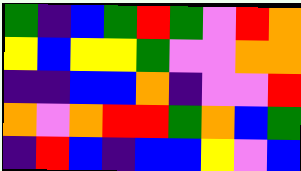[["green", "indigo", "blue", "green", "red", "green", "violet", "red", "orange"], ["yellow", "blue", "yellow", "yellow", "green", "violet", "violet", "orange", "orange"], ["indigo", "indigo", "blue", "blue", "orange", "indigo", "violet", "violet", "red"], ["orange", "violet", "orange", "red", "red", "green", "orange", "blue", "green"], ["indigo", "red", "blue", "indigo", "blue", "blue", "yellow", "violet", "blue"]]